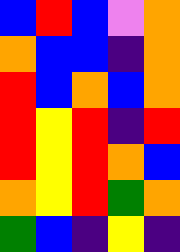[["blue", "red", "blue", "violet", "orange"], ["orange", "blue", "blue", "indigo", "orange"], ["red", "blue", "orange", "blue", "orange"], ["red", "yellow", "red", "indigo", "red"], ["red", "yellow", "red", "orange", "blue"], ["orange", "yellow", "red", "green", "orange"], ["green", "blue", "indigo", "yellow", "indigo"]]